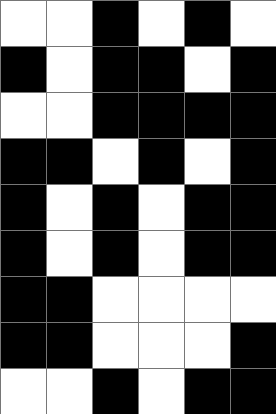[["white", "white", "black", "white", "black", "white"], ["black", "white", "black", "black", "white", "black"], ["white", "white", "black", "black", "black", "black"], ["black", "black", "white", "black", "white", "black"], ["black", "white", "black", "white", "black", "black"], ["black", "white", "black", "white", "black", "black"], ["black", "black", "white", "white", "white", "white"], ["black", "black", "white", "white", "white", "black"], ["white", "white", "black", "white", "black", "black"]]